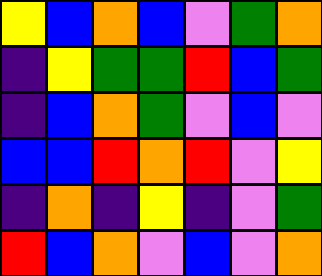[["yellow", "blue", "orange", "blue", "violet", "green", "orange"], ["indigo", "yellow", "green", "green", "red", "blue", "green"], ["indigo", "blue", "orange", "green", "violet", "blue", "violet"], ["blue", "blue", "red", "orange", "red", "violet", "yellow"], ["indigo", "orange", "indigo", "yellow", "indigo", "violet", "green"], ["red", "blue", "orange", "violet", "blue", "violet", "orange"]]